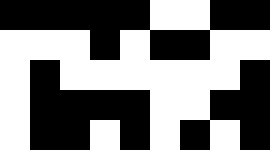[["black", "black", "black", "black", "black", "white", "white", "black", "black"], ["white", "white", "white", "black", "white", "black", "black", "white", "white"], ["white", "black", "white", "white", "white", "white", "white", "white", "black"], ["white", "black", "black", "black", "black", "white", "white", "black", "black"], ["white", "black", "black", "white", "black", "white", "black", "white", "black"]]